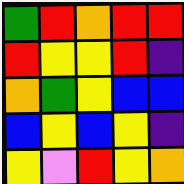[["green", "red", "orange", "red", "red"], ["red", "yellow", "yellow", "red", "indigo"], ["orange", "green", "yellow", "blue", "blue"], ["blue", "yellow", "blue", "yellow", "indigo"], ["yellow", "violet", "red", "yellow", "orange"]]